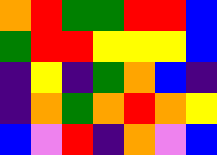[["orange", "red", "green", "green", "red", "red", "blue"], ["green", "red", "red", "yellow", "yellow", "yellow", "blue"], ["indigo", "yellow", "indigo", "green", "orange", "blue", "indigo"], ["indigo", "orange", "green", "orange", "red", "orange", "yellow"], ["blue", "violet", "red", "indigo", "orange", "violet", "blue"]]